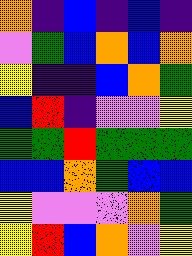[["orange", "indigo", "blue", "indigo", "blue", "indigo"], ["violet", "green", "blue", "orange", "blue", "orange"], ["yellow", "indigo", "indigo", "blue", "orange", "green"], ["blue", "red", "indigo", "violet", "violet", "yellow"], ["green", "green", "red", "green", "green", "green"], ["blue", "blue", "orange", "green", "blue", "blue"], ["yellow", "violet", "violet", "violet", "orange", "green"], ["yellow", "red", "blue", "orange", "violet", "yellow"]]